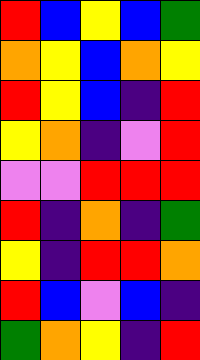[["red", "blue", "yellow", "blue", "green"], ["orange", "yellow", "blue", "orange", "yellow"], ["red", "yellow", "blue", "indigo", "red"], ["yellow", "orange", "indigo", "violet", "red"], ["violet", "violet", "red", "red", "red"], ["red", "indigo", "orange", "indigo", "green"], ["yellow", "indigo", "red", "red", "orange"], ["red", "blue", "violet", "blue", "indigo"], ["green", "orange", "yellow", "indigo", "red"]]